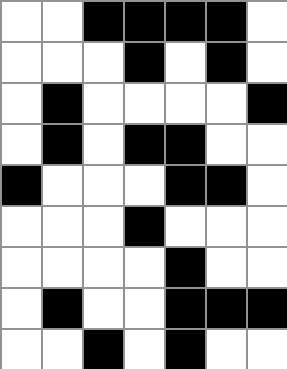[["white", "white", "black", "black", "black", "black", "white"], ["white", "white", "white", "black", "white", "black", "white"], ["white", "black", "white", "white", "white", "white", "black"], ["white", "black", "white", "black", "black", "white", "white"], ["black", "white", "white", "white", "black", "black", "white"], ["white", "white", "white", "black", "white", "white", "white"], ["white", "white", "white", "white", "black", "white", "white"], ["white", "black", "white", "white", "black", "black", "black"], ["white", "white", "black", "white", "black", "white", "white"]]